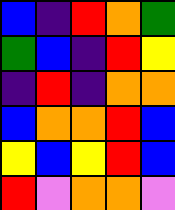[["blue", "indigo", "red", "orange", "green"], ["green", "blue", "indigo", "red", "yellow"], ["indigo", "red", "indigo", "orange", "orange"], ["blue", "orange", "orange", "red", "blue"], ["yellow", "blue", "yellow", "red", "blue"], ["red", "violet", "orange", "orange", "violet"]]